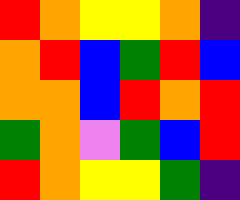[["red", "orange", "yellow", "yellow", "orange", "indigo"], ["orange", "red", "blue", "green", "red", "blue"], ["orange", "orange", "blue", "red", "orange", "red"], ["green", "orange", "violet", "green", "blue", "red"], ["red", "orange", "yellow", "yellow", "green", "indigo"]]